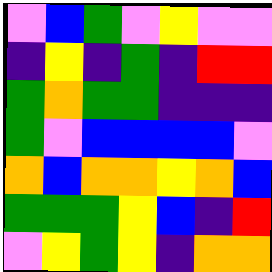[["violet", "blue", "green", "violet", "yellow", "violet", "violet"], ["indigo", "yellow", "indigo", "green", "indigo", "red", "red"], ["green", "orange", "green", "green", "indigo", "indigo", "indigo"], ["green", "violet", "blue", "blue", "blue", "blue", "violet"], ["orange", "blue", "orange", "orange", "yellow", "orange", "blue"], ["green", "green", "green", "yellow", "blue", "indigo", "red"], ["violet", "yellow", "green", "yellow", "indigo", "orange", "orange"]]